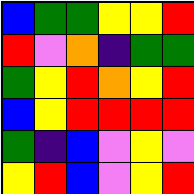[["blue", "green", "green", "yellow", "yellow", "red"], ["red", "violet", "orange", "indigo", "green", "green"], ["green", "yellow", "red", "orange", "yellow", "red"], ["blue", "yellow", "red", "red", "red", "red"], ["green", "indigo", "blue", "violet", "yellow", "violet"], ["yellow", "red", "blue", "violet", "yellow", "red"]]